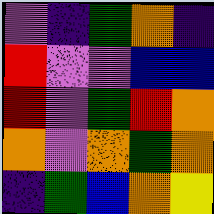[["violet", "indigo", "green", "orange", "indigo"], ["red", "violet", "violet", "blue", "blue"], ["red", "violet", "green", "red", "orange"], ["orange", "violet", "orange", "green", "orange"], ["indigo", "green", "blue", "orange", "yellow"]]